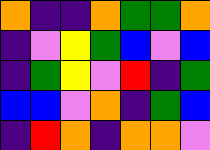[["orange", "indigo", "indigo", "orange", "green", "green", "orange"], ["indigo", "violet", "yellow", "green", "blue", "violet", "blue"], ["indigo", "green", "yellow", "violet", "red", "indigo", "green"], ["blue", "blue", "violet", "orange", "indigo", "green", "blue"], ["indigo", "red", "orange", "indigo", "orange", "orange", "violet"]]